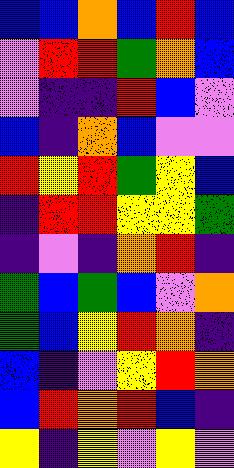[["blue", "blue", "orange", "blue", "red", "blue"], ["violet", "red", "red", "green", "orange", "blue"], ["violet", "indigo", "indigo", "red", "blue", "violet"], ["blue", "indigo", "orange", "blue", "violet", "violet"], ["red", "yellow", "red", "green", "yellow", "blue"], ["indigo", "red", "red", "yellow", "yellow", "green"], ["indigo", "violet", "indigo", "orange", "red", "indigo"], ["green", "blue", "green", "blue", "violet", "orange"], ["green", "blue", "yellow", "red", "orange", "indigo"], ["blue", "indigo", "violet", "yellow", "red", "orange"], ["blue", "red", "orange", "red", "blue", "indigo"], ["yellow", "indigo", "yellow", "violet", "yellow", "violet"]]